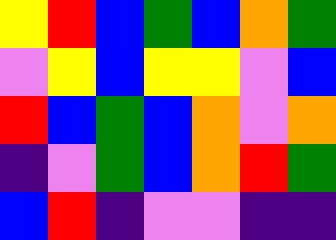[["yellow", "red", "blue", "green", "blue", "orange", "green"], ["violet", "yellow", "blue", "yellow", "yellow", "violet", "blue"], ["red", "blue", "green", "blue", "orange", "violet", "orange"], ["indigo", "violet", "green", "blue", "orange", "red", "green"], ["blue", "red", "indigo", "violet", "violet", "indigo", "indigo"]]